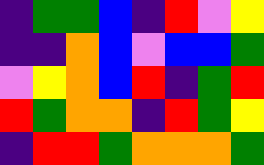[["indigo", "green", "green", "blue", "indigo", "red", "violet", "yellow"], ["indigo", "indigo", "orange", "blue", "violet", "blue", "blue", "green"], ["violet", "yellow", "orange", "blue", "red", "indigo", "green", "red"], ["red", "green", "orange", "orange", "indigo", "red", "green", "yellow"], ["indigo", "red", "red", "green", "orange", "orange", "orange", "green"]]